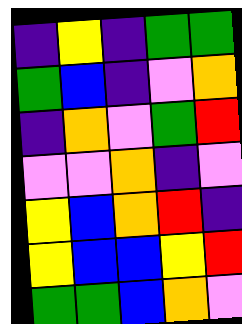[["indigo", "yellow", "indigo", "green", "green"], ["green", "blue", "indigo", "violet", "orange"], ["indigo", "orange", "violet", "green", "red"], ["violet", "violet", "orange", "indigo", "violet"], ["yellow", "blue", "orange", "red", "indigo"], ["yellow", "blue", "blue", "yellow", "red"], ["green", "green", "blue", "orange", "violet"]]